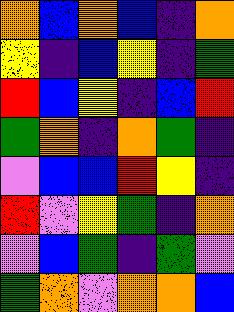[["orange", "blue", "orange", "blue", "indigo", "orange"], ["yellow", "indigo", "blue", "yellow", "indigo", "green"], ["red", "blue", "yellow", "indigo", "blue", "red"], ["green", "orange", "indigo", "orange", "green", "indigo"], ["violet", "blue", "blue", "red", "yellow", "indigo"], ["red", "violet", "yellow", "green", "indigo", "orange"], ["violet", "blue", "green", "indigo", "green", "violet"], ["green", "orange", "violet", "orange", "orange", "blue"]]